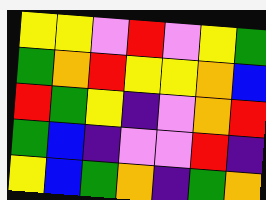[["yellow", "yellow", "violet", "red", "violet", "yellow", "green"], ["green", "orange", "red", "yellow", "yellow", "orange", "blue"], ["red", "green", "yellow", "indigo", "violet", "orange", "red"], ["green", "blue", "indigo", "violet", "violet", "red", "indigo"], ["yellow", "blue", "green", "orange", "indigo", "green", "orange"]]